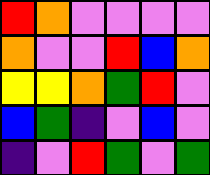[["red", "orange", "violet", "violet", "violet", "violet"], ["orange", "violet", "violet", "red", "blue", "orange"], ["yellow", "yellow", "orange", "green", "red", "violet"], ["blue", "green", "indigo", "violet", "blue", "violet"], ["indigo", "violet", "red", "green", "violet", "green"]]